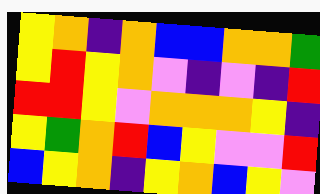[["yellow", "orange", "indigo", "orange", "blue", "blue", "orange", "orange", "green"], ["yellow", "red", "yellow", "orange", "violet", "indigo", "violet", "indigo", "red"], ["red", "red", "yellow", "violet", "orange", "orange", "orange", "yellow", "indigo"], ["yellow", "green", "orange", "red", "blue", "yellow", "violet", "violet", "red"], ["blue", "yellow", "orange", "indigo", "yellow", "orange", "blue", "yellow", "violet"]]